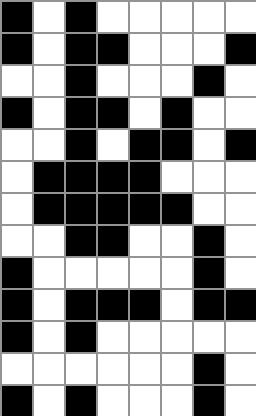[["black", "white", "black", "white", "white", "white", "white", "white"], ["black", "white", "black", "black", "white", "white", "white", "black"], ["white", "white", "black", "white", "white", "white", "black", "white"], ["black", "white", "black", "black", "white", "black", "white", "white"], ["white", "white", "black", "white", "black", "black", "white", "black"], ["white", "black", "black", "black", "black", "white", "white", "white"], ["white", "black", "black", "black", "black", "black", "white", "white"], ["white", "white", "black", "black", "white", "white", "black", "white"], ["black", "white", "white", "white", "white", "white", "black", "white"], ["black", "white", "black", "black", "black", "white", "black", "black"], ["black", "white", "black", "white", "white", "white", "white", "white"], ["white", "white", "white", "white", "white", "white", "black", "white"], ["black", "white", "black", "white", "white", "white", "black", "white"]]